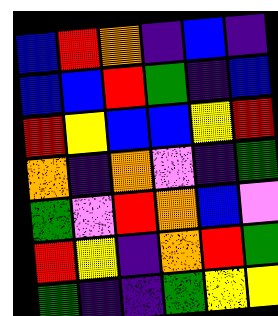[["blue", "red", "orange", "indigo", "blue", "indigo"], ["blue", "blue", "red", "green", "indigo", "blue"], ["red", "yellow", "blue", "blue", "yellow", "red"], ["orange", "indigo", "orange", "violet", "indigo", "green"], ["green", "violet", "red", "orange", "blue", "violet"], ["red", "yellow", "indigo", "orange", "red", "green"], ["green", "indigo", "indigo", "green", "yellow", "yellow"]]